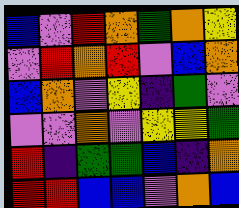[["blue", "violet", "red", "orange", "green", "orange", "yellow"], ["violet", "red", "orange", "red", "violet", "blue", "orange"], ["blue", "orange", "violet", "yellow", "indigo", "green", "violet"], ["violet", "violet", "orange", "violet", "yellow", "yellow", "green"], ["red", "indigo", "green", "green", "blue", "indigo", "orange"], ["red", "red", "blue", "blue", "violet", "orange", "blue"]]